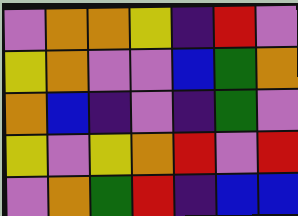[["violet", "orange", "orange", "yellow", "indigo", "red", "violet"], ["yellow", "orange", "violet", "violet", "blue", "green", "orange"], ["orange", "blue", "indigo", "violet", "indigo", "green", "violet"], ["yellow", "violet", "yellow", "orange", "red", "violet", "red"], ["violet", "orange", "green", "red", "indigo", "blue", "blue"]]